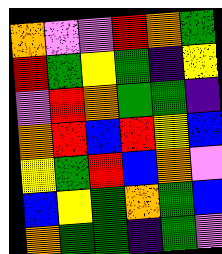[["orange", "violet", "violet", "red", "orange", "green"], ["red", "green", "yellow", "green", "indigo", "yellow"], ["violet", "red", "orange", "green", "green", "indigo"], ["orange", "red", "blue", "red", "yellow", "blue"], ["yellow", "green", "red", "blue", "orange", "violet"], ["blue", "yellow", "green", "orange", "green", "blue"], ["orange", "green", "green", "indigo", "green", "violet"]]